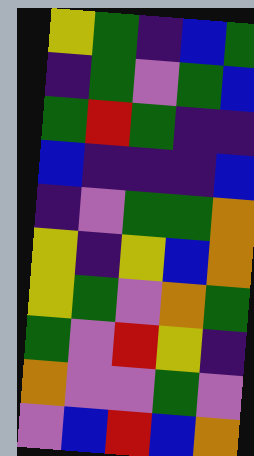[["yellow", "green", "indigo", "blue", "green"], ["indigo", "green", "violet", "green", "blue"], ["green", "red", "green", "indigo", "indigo"], ["blue", "indigo", "indigo", "indigo", "blue"], ["indigo", "violet", "green", "green", "orange"], ["yellow", "indigo", "yellow", "blue", "orange"], ["yellow", "green", "violet", "orange", "green"], ["green", "violet", "red", "yellow", "indigo"], ["orange", "violet", "violet", "green", "violet"], ["violet", "blue", "red", "blue", "orange"]]